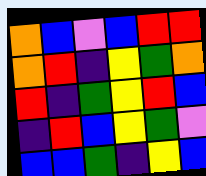[["orange", "blue", "violet", "blue", "red", "red"], ["orange", "red", "indigo", "yellow", "green", "orange"], ["red", "indigo", "green", "yellow", "red", "blue"], ["indigo", "red", "blue", "yellow", "green", "violet"], ["blue", "blue", "green", "indigo", "yellow", "blue"]]